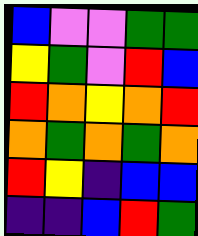[["blue", "violet", "violet", "green", "green"], ["yellow", "green", "violet", "red", "blue"], ["red", "orange", "yellow", "orange", "red"], ["orange", "green", "orange", "green", "orange"], ["red", "yellow", "indigo", "blue", "blue"], ["indigo", "indigo", "blue", "red", "green"]]